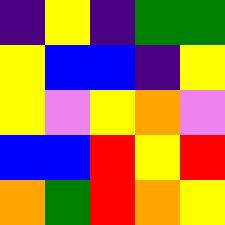[["indigo", "yellow", "indigo", "green", "green"], ["yellow", "blue", "blue", "indigo", "yellow"], ["yellow", "violet", "yellow", "orange", "violet"], ["blue", "blue", "red", "yellow", "red"], ["orange", "green", "red", "orange", "yellow"]]